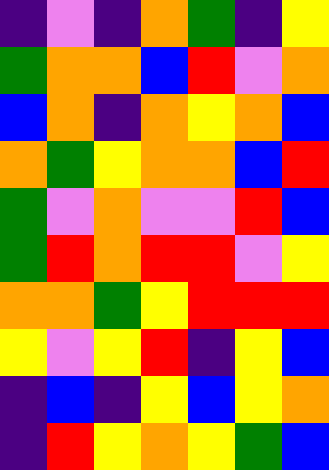[["indigo", "violet", "indigo", "orange", "green", "indigo", "yellow"], ["green", "orange", "orange", "blue", "red", "violet", "orange"], ["blue", "orange", "indigo", "orange", "yellow", "orange", "blue"], ["orange", "green", "yellow", "orange", "orange", "blue", "red"], ["green", "violet", "orange", "violet", "violet", "red", "blue"], ["green", "red", "orange", "red", "red", "violet", "yellow"], ["orange", "orange", "green", "yellow", "red", "red", "red"], ["yellow", "violet", "yellow", "red", "indigo", "yellow", "blue"], ["indigo", "blue", "indigo", "yellow", "blue", "yellow", "orange"], ["indigo", "red", "yellow", "orange", "yellow", "green", "blue"]]